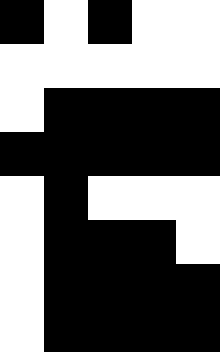[["black", "white", "black", "white", "white"], ["white", "white", "white", "white", "white"], ["white", "black", "black", "black", "black"], ["black", "black", "black", "black", "black"], ["white", "black", "white", "white", "white"], ["white", "black", "black", "black", "white"], ["white", "black", "black", "black", "black"], ["white", "black", "black", "black", "black"]]